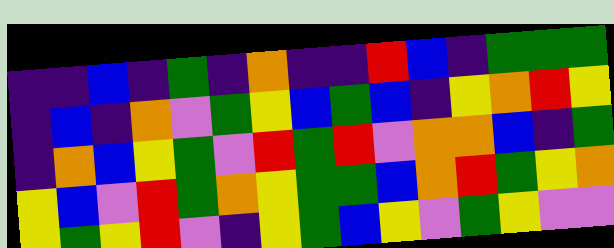[["indigo", "indigo", "blue", "indigo", "green", "indigo", "orange", "indigo", "indigo", "red", "blue", "indigo", "green", "green", "green"], ["indigo", "blue", "indigo", "orange", "violet", "green", "yellow", "blue", "green", "blue", "indigo", "yellow", "orange", "red", "yellow"], ["indigo", "orange", "blue", "yellow", "green", "violet", "red", "green", "red", "violet", "orange", "orange", "blue", "indigo", "green"], ["yellow", "blue", "violet", "red", "green", "orange", "yellow", "green", "green", "blue", "orange", "red", "green", "yellow", "orange"], ["yellow", "green", "yellow", "red", "violet", "indigo", "yellow", "green", "blue", "yellow", "violet", "green", "yellow", "violet", "violet"]]